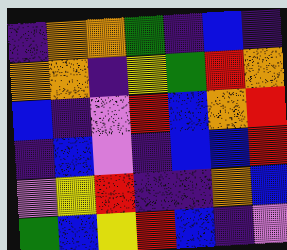[["indigo", "orange", "orange", "green", "indigo", "blue", "indigo"], ["orange", "orange", "indigo", "yellow", "green", "red", "orange"], ["blue", "indigo", "violet", "red", "blue", "orange", "red"], ["indigo", "blue", "violet", "indigo", "blue", "blue", "red"], ["violet", "yellow", "red", "indigo", "indigo", "orange", "blue"], ["green", "blue", "yellow", "red", "blue", "indigo", "violet"]]